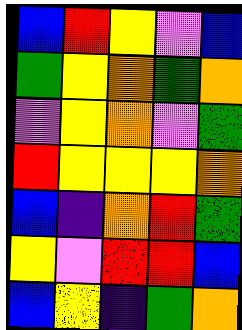[["blue", "red", "yellow", "violet", "blue"], ["green", "yellow", "orange", "green", "orange"], ["violet", "yellow", "orange", "violet", "green"], ["red", "yellow", "yellow", "yellow", "orange"], ["blue", "indigo", "orange", "red", "green"], ["yellow", "violet", "red", "red", "blue"], ["blue", "yellow", "indigo", "green", "orange"]]